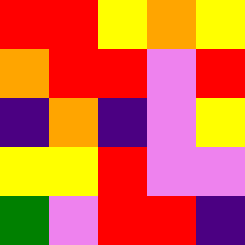[["red", "red", "yellow", "orange", "yellow"], ["orange", "red", "red", "violet", "red"], ["indigo", "orange", "indigo", "violet", "yellow"], ["yellow", "yellow", "red", "violet", "violet"], ["green", "violet", "red", "red", "indigo"]]